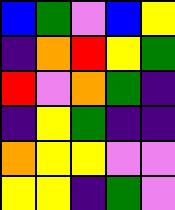[["blue", "green", "violet", "blue", "yellow"], ["indigo", "orange", "red", "yellow", "green"], ["red", "violet", "orange", "green", "indigo"], ["indigo", "yellow", "green", "indigo", "indigo"], ["orange", "yellow", "yellow", "violet", "violet"], ["yellow", "yellow", "indigo", "green", "violet"]]